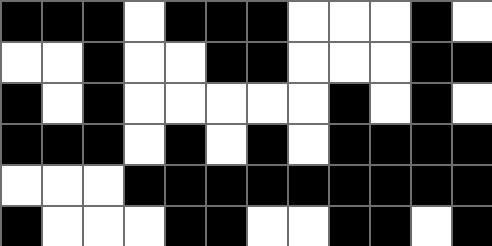[["black", "black", "black", "white", "black", "black", "black", "white", "white", "white", "black", "white"], ["white", "white", "black", "white", "white", "black", "black", "white", "white", "white", "black", "black"], ["black", "white", "black", "white", "white", "white", "white", "white", "black", "white", "black", "white"], ["black", "black", "black", "white", "black", "white", "black", "white", "black", "black", "black", "black"], ["white", "white", "white", "black", "black", "black", "black", "black", "black", "black", "black", "black"], ["black", "white", "white", "white", "black", "black", "white", "white", "black", "black", "white", "black"]]